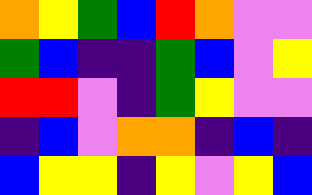[["orange", "yellow", "green", "blue", "red", "orange", "violet", "violet"], ["green", "blue", "indigo", "indigo", "green", "blue", "violet", "yellow"], ["red", "red", "violet", "indigo", "green", "yellow", "violet", "violet"], ["indigo", "blue", "violet", "orange", "orange", "indigo", "blue", "indigo"], ["blue", "yellow", "yellow", "indigo", "yellow", "violet", "yellow", "blue"]]